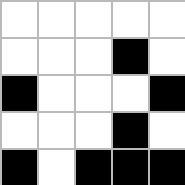[["white", "white", "white", "white", "white"], ["white", "white", "white", "black", "white"], ["black", "white", "white", "white", "black"], ["white", "white", "white", "black", "white"], ["black", "white", "black", "black", "black"]]